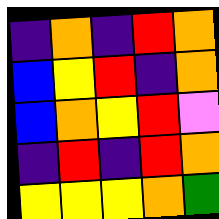[["indigo", "orange", "indigo", "red", "orange"], ["blue", "yellow", "red", "indigo", "orange"], ["blue", "orange", "yellow", "red", "violet"], ["indigo", "red", "indigo", "red", "orange"], ["yellow", "yellow", "yellow", "orange", "green"]]